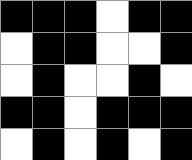[["black", "black", "black", "white", "black", "black"], ["white", "black", "black", "white", "white", "black"], ["white", "black", "white", "white", "black", "white"], ["black", "black", "white", "black", "black", "black"], ["white", "black", "white", "black", "white", "black"]]